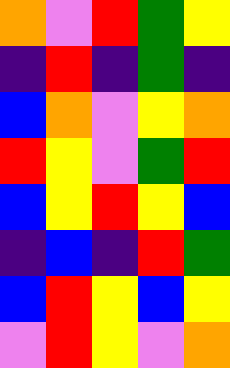[["orange", "violet", "red", "green", "yellow"], ["indigo", "red", "indigo", "green", "indigo"], ["blue", "orange", "violet", "yellow", "orange"], ["red", "yellow", "violet", "green", "red"], ["blue", "yellow", "red", "yellow", "blue"], ["indigo", "blue", "indigo", "red", "green"], ["blue", "red", "yellow", "blue", "yellow"], ["violet", "red", "yellow", "violet", "orange"]]